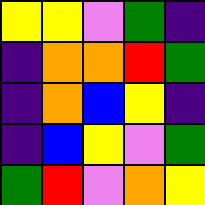[["yellow", "yellow", "violet", "green", "indigo"], ["indigo", "orange", "orange", "red", "green"], ["indigo", "orange", "blue", "yellow", "indigo"], ["indigo", "blue", "yellow", "violet", "green"], ["green", "red", "violet", "orange", "yellow"]]